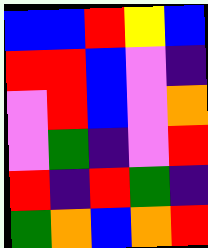[["blue", "blue", "red", "yellow", "blue"], ["red", "red", "blue", "violet", "indigo"], ["violet", "red", "blue", "violet", "orange"], ["violet", "green", "indigo", "violet", "red"], ["red", "indigo", "red", "green", "indigo"], ["green", "orange", "blue", "orange", "red"]]